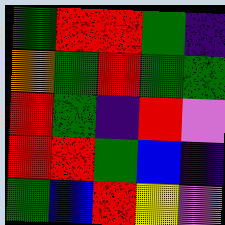[["green", "red", "red", "green", "indigo"], ["orange", "green", "red", "green", "green"], ["red", "green", "indigo", "red", "violet"], ["red", "red", "green", "blue", "indigo"], ["green", "blue", "red", "yellow", "violet"]]